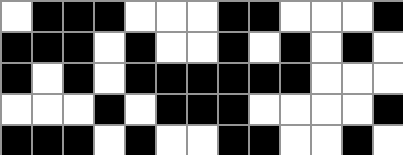[["white", "black", "black", "black", "white", "white", "white", "black", "black", "white", "white", "white", "black"], ["black", "black", "black", "white", "black", "white", "white", "black", "white", "black", "white", "black", "white"], ["black", "white", "black", "white", "black", "black", "black", "black", "black", "black", "white", "white", "white"], ["white", "white", "white", "black", "white", "black", "black", "black", "white", "white", "white", "white", "black"], ["black", "black", "black", "white", "black", "white", "white", "black", "black", "white", "white", "black", "white"]]